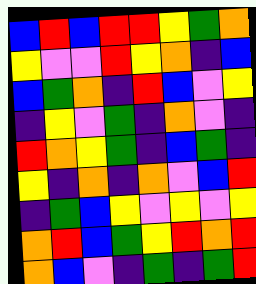[["blue", "red", "blue", "red", "red", "yellow", "green", "orange"], ["yellow", "violet", "violet", "red", "yellow", "orange", "indigo", "blue"], ["blue", "green", "orange", "indigo", "red", "blue", "violet", "yellow"], ["indigo", "yellow", "violet", "green", "indigo", "orange", "violet", "indigo"], ["red", "orange", "yellow", "green", "indigo", "blue", "green", "indigo"], ["yellow", "indigo", "orange", "indigo", "orange", "violet", "blue", "red"], ["indigo", "green", "blue", "yellow", "violet", "yellow", "violet", "yellow"], ["orange", "red", "blue", "green", "yellow", "red", "orange", "red"], ["orange", "blue", "violet", "indigo", "green", "indigo", "green", "red"]]